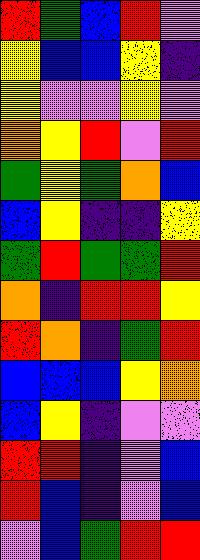[["red", "green", "blue", "red", "violet"], ["yellow", "blue", "blue", "yellow", "indigo"], ["yellow", "violet", "violet", "yellow", "violet"], ["orange", "yellow", "red", "violet", "red"], ["green", "yellow", "green", "orange", "blue"], ["blue", "yellow", "indigo", "indigo", "yellow"], ["green", "red", "green", "green", "red"], ["orange", "indigo", "red", "red", "yellow"], ["red", "orange", "indigo", "green", "red"], ["blue", "blue", "blue", "yellow", "orange"], ["blue", "yellow", "indigo", "violet", "violet"], ["red", "red", "indigo", "violet", "blue"], ["red", "blue", "indigo", "violet", "blue"], ["violet", "blue", "green", "red", "red"]]